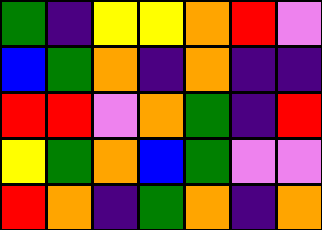[["green", "indigo", "yellow", "yellow", "orange", "red", "violet"], ["blue", "green", "orange", "indigo", "orange", "indigo", "indigo"], ["red", "red", "violet", "orange", "green", "indigo", "red"], ["yellow", "green", "orange", "blue", "green", "violet", "violet"], ["red", "orange", "indigo", "green", "orange", "indigo", "orange"]]